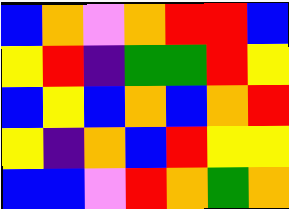[["blue", "orange", "violet", "orange", "red", "red", "blue"], ["yellow", "red", "indigo", "green", "green", "red", "yellow"], ["blue", "yellow", "blue", "orange", "blue", "orange", "red"], ["yellow", "indigo", "orange", "blue", "red", "yellow", "yellow"], ["blue", "blue", "violet", "red", "orange", "green", "orange"]]